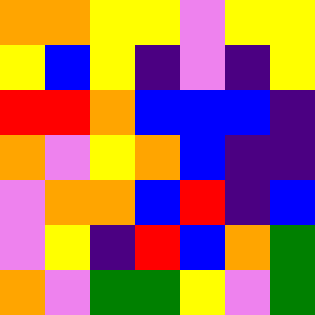[["orange", "orange", "yellow", "yellow", "violet", "yellow", "yellow"], ["yellow", "blue", "yellow", "indigo", "violet", "indigo", "yellow"], ["red", "red", "orange", "blue", "blue", "blue", "indigo"], ["orange", "violet", "yellow", "orange", "blue", "indigo", "indigo"], ["violet", "orange", "orange", "blue", "red", "indigo", "blue"], ["violet", "yellow", "indigo", "red", "blue", "orange", "green"], ["orange", "violet", "green", "green", "yellow", "violet", "green"]]